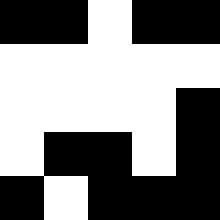[["black", "black", "white", "black", "black"], ["white", "white", "white", "white", "white"], ["white", "white", "white", "white", "black"], ["white", "black", "black", "white", "black"], ["black", "white", "black", "black", "black"]]